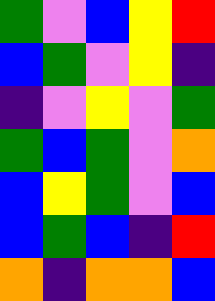[["green", "violet", "blue", "yellow", "red"], ["blue", "green", "violet", "yellow", "indigo"], ["indigo", "violet", "yellow", "violet", "green"], ["green", "blue", "green", "violet", "orange"], ["blue", "yellow", "green", "violet", "blue"], ["blue", "green", "blue", "indigo", "red"], ["orange", "indigo", "orange", "orange", "blue"]]